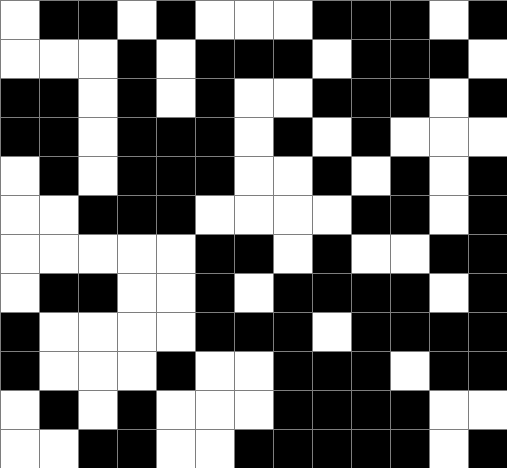[["white", "black", "black", "white", "black", "white", "white", "white", "black", "black", "black", "white", "black"], ["white", "white", "white", "black", "white", "black", "black", "black", "white", "black", "black", "black", "white"], ["black", "black", "white", "black", "white", "black", "white", "white", "black", "black", "black", "white", "black"], ["black", "black", "white", "black", "black", "black", "white", "black", "white", "black", "white", "white", "white"], ["white", "black", "white", "black", "black", "black", "white", "white", "black", "white", "black", "white", "black"], ["white", "white", "black", "black", "black", "white", "white", "white", "white", "black", "black", "white", "black"], ["white", "white", "white", "white", "white", "black", "black", "white", "black", "white", "white", "black", "black"], ["white", "black", "black", "white", "white", "black", "white", "black", "black", "black", "black", "white", "black"], ["black", "white", "white", "white", "white", "black", "black", "black", "white", "black", "black", "black", "black"], ["black", "white", "white", "white", "black", "white", "white", "black", "black", "black", "white", "black", "black"], ["white", "black", "white", "black", "white", "white", "white", "black", "black", "black", "black", "white", "white"], ["white", "white", "black", "black", "white", "white", "black", "black", "black", "black", "black", "white", "black"]]